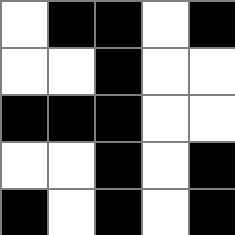[["white", "black", "black", "white", "black"], ["white", "white", "black", "white", "white"], ["black", "black", "black", "white", "white"], ["white", "white", "black", "white", "black"], ["black", "white", "black", "white", "black"]]